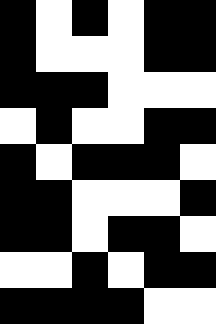[["black", "white", "black", "white", "black", "black"], ["black", "white", "white", "white", "black", "black"], ["black", "black", "black", "white", "white", "white"], ["white", "black", "white", "white", "black", "black"], ["black", "white", "black", "black", "black", "white"], ["black", "black", "white", "white", "white", "black"], ["black", "black", "white", "black", "black", "white"], ["white", "white", "black", "white", "black", "black"], ["black", "black", "black", "black", "white", "white"]]